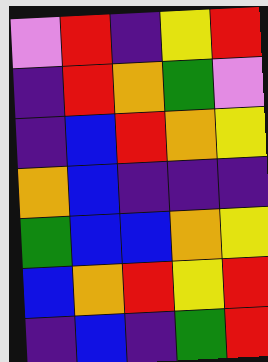[["violet", "red", "indigo", "yellow", "red"], ["indigo", "red", "orange", "green", "violet"], ["indigo", "blue", "red", "orange", "yellow"], ["orange", "blue", "indigo", "indigo", "indigo"], ["green", "blue", "blue", "orange", "yellow"], ["blue", "orange", "red", "yellow", "red"], ["indigo", "blue", "indigo", "green", "red"]]